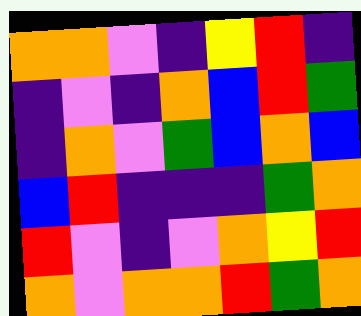[["orange", "orange", "violet", "indigo", "yellow", "red", "indigo"], ["indigo", "violet", "indigo", "orange", "blue", "red", "green"], ["indigo", "orange", "violet", "green", "blue", "orange", "blue"], ["blue", "red", "indigo", "indigo", "indigo", "green", "orange"], ["red", "violet", "indigo", "violet", "orange", "yellow", "red"], ["orange", "violet", "orange", "orange", "red", "green", "orange"]]